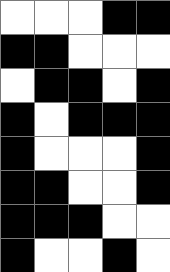[["white", "white", "white", "black", "black"], ["black", "black", "white", "white", "white"], ["white", "black", "black", "white", "black"], ["black", "white", "black", "black", "black"], ["black", "white", "white", "white", "black"], ["black", "black", "white", "white", "black"], ["black", "black", "black", "white", "white"], ["black", "white", "white", "black", "white"]]